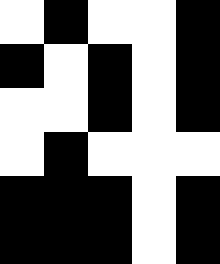[["white", "black", "white", "white", "black"], ["black", "white", "black", "white", "black"], ["white", "white", "black", "white", "black"], ["white", "black", "white", "white", "white"], ["black", "black", "black", "white", "black"], ["black", "black", "black", "white", "black"]]